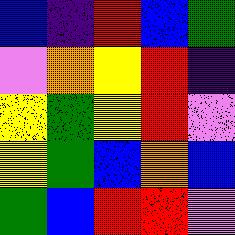[["blue", "indigo", "red", "blue", "green"], ["violet", "orange", "yellow", "red", "indigo"], ["yellow", "green", "yellow", "red", "violet"], ["yellow", "green", "blue", "orange", "blue"], ["green", "blue", "red", "red", "violet"]]